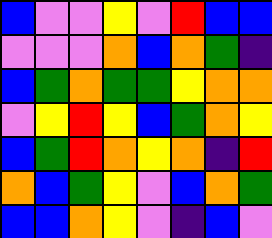[["blue", "violet", "violet", "yellow", "violet", "red", "blue", "blue"], ["violet", "violet", "violet", "orange", "blue", "orange", "green", "indigo"], ["blue", "green", "orange", "green", "green", "yellow", "orange", "orange"], ["violet", "yellow", "red", "yellow", "blue", "green", "orange", "yellow"], ["blue", "green", "red", "orange", "yellow", "orange", "indigo", "red"], ["orange", "blue", "green", "yellow", "violet", "blue", "orange", "green"], ["blue", "blue", "orange", "yellow", "violet", "indigo", "blue", "violet"]]